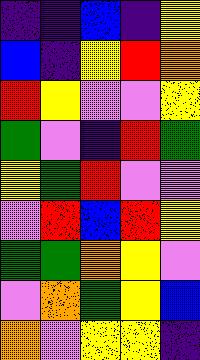[["indigo", "indigo", "blue", "indigo", "yellow"], ["blue", "indigo", "yellow", "red", "orange"], ["red", "yellow", "violet", "violet", "yellow"], ["green", "violet", "indigo", "red", "green"], ["yellow", "green", "red", "violet", "violet"], ["violet", "red", "blue", "red", "yellow"], ["green", "green", "orange", "yellow", "violet"], ["violet", "orange", "green", "yellow", "blue"], ["orange", "violet", "yellow", "yellow", "indigo"]]